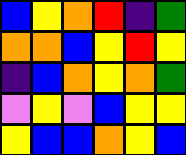[["blue", "yellow", "orange", "red", "indigo", "green"], ["orange", "orange", "blue", "yellow", "red", "yellow"], ["indigo", "blue", "orange", "yellow", "orange", "green"], ["violet", "yellow", "violet", "blue", "yellow", "yellow"], ["yellow", "blue", "blue", "orange", "yellow", "blue"]]